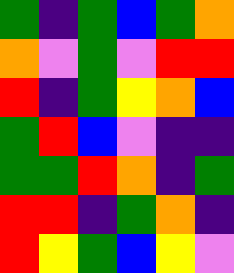[["green", "indigo", "green", "blue", "green", "orange"], ["orange", "violet", "green", "violet", "red", "red"], ["red", "indigo", "green", "yellow", "orange", "blue"], ["green", "red", "blue", "violet", "indigo", "indigo"], ["green", "green", "red", "orange", "indigo", "green"], ["red", "red", "indigo", "green", "orange", "indigo"], ["red", "yellow", "green", "blue", "yellow", "violet"]]